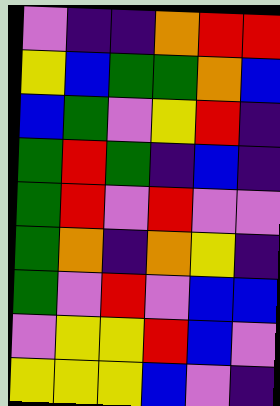[["violet", "indigo", "indigo", "orange", "red", "red"], ["yellow", "blue", "green", "green", "orange", "blue"], ["blue", "green", "violet", "yellow", "red", "indigo"], ["green", "red", "green", "indigo", "blue", "indigo"], ["green", "red", "violet", "red", "violet", "violet"], ["green", "orange", "indigo", "orange", "yellow", "indigo"], ["green", "violet", "red", "violet", "blue", "blue"], ["violet", "yellow", "yellow", "red", "blue", "violet"], ["yellow", "yellow", "yellow", "blue", "violet", "indigo"]]